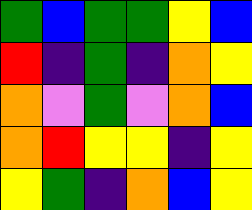[["green", "blue", "green", "green", "yellow", "blue"], ["red", "indigo", "green", "indigo", "orange", "yellow"], ["orange", "violet", "green", "violet", "orange", "blue"], ["orange", "red", "yellow", "yellow", "indigo", "yellow"], ["yellow", "green", "indigo", "orange", "blue", "yellow"]]